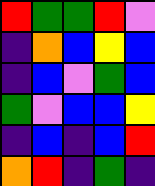[["red", "green", "green", "red", "violet"], ["indigo", "orange", "blue", "yellow", "blue"], ["indigo", "blue", "violet", "green", "blue"], ["green", "violet", "blue", "blue", "yellow"], ["indigo", "blue", "indigo", "blue", "red"], ["orange", "red", "indigo", "green", "indigo"]]